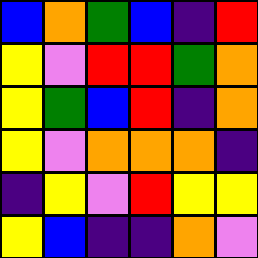[["blue", "orange", "green", "blue", "indigo", "red"], ["yellow", "violet", "red", "red", "green", "orange"], ["yellow", "green", "blue", "red", "indigo", "orange"], ["yellow", "violet", "orange", "orange", "orange", "indigo"], ["indigo", "yellow", "violet", "red", "yellow", "yellow"], ["yellow", "blue", "indigo", "indigo", "orange", "violet"]]